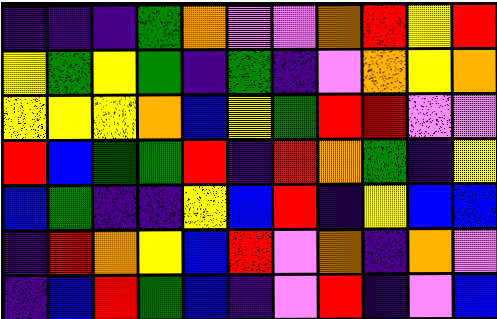[["indigo", "indigo", "indigo", "green", "orange", "violet", "violet", "orange", "red", "yellow", "red"], ["yellow", "green", "yellow", "green", "indigo", "green", "indigo", "violet", "orange", "yellow", "orange"], ["yellow", "yellow", "yellow", "orange", "blue", "yellow", "green", "red", "red", "violet", "violet"], ["red", "blue", "green", "green", "red", "indigo", "red", "orange", "green", "indigo", "yellow"], ["blue", "green", "indigo", "indigo", "yellow", "blue", "red", "indigo", "yellow", "blue", "blue"], ["indigo", "red", "orange", "yellow", "blue", "red", "violet", "orange", "indigo", "orange", "violet"], ["indigo", "blue", "red", "green", "blue", "indigo", "violet", "red", "indigo", "violet", "blue"]]